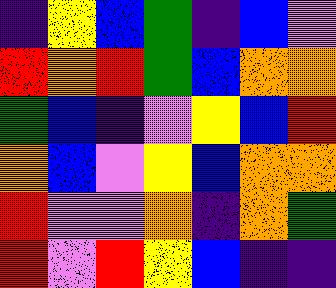[["indigo", "yellow", "blue", "green", "indigo", "blue", "violet"], ["red", "orange", "red", "green", "blue", "orange", "orange"], ["green", "blue", "indigo", "violet", "yellow", "blue", "red"], ["orange", "blue", "violet", "yellow", "blue", "orange", "orange"], ["red", "violet", "violet", "orange", "indigo", "orange", "green"], ["red", "violet", "red", "yellow", "blue", "indigo", "indigo"]]